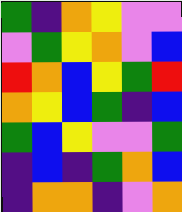[["green", "indigo", "orange", "yellow", "violet", "violet"], ["violet", "green", "yellow", "orange", "violet", "blue"], ["red", "orange", "blue", "yellow", "green", "red"], ["orange", "yellow", "blue", "green", "indigo", "blue"], ["green", "blue", "yellow", "violet", "violet", "green"], ["indigo", "blue", "indigo", "green", "orange", "blue"], ["indigo", "orange", "orange", "indigo", "violet", "orange"]]